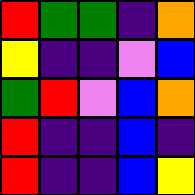[["red", "green", "green", "indigo", "orange"], ["yellow", "indigo", "indigo", "violet", "blue"], ["green", "red", "violet", "blue", "orange"], ["red", "indigo", "indigo", "blue", "indigo"], ["red", "indigo", "indigo", "blue", "yellow"]]